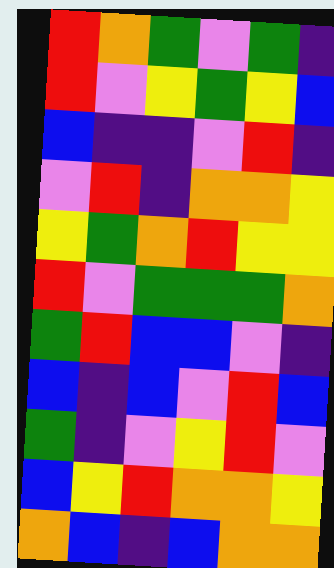[["red", "orange", "green", "violet", "green", "indigo"], ["red", "violet", "yellow", "green", "yellow", "blue"], ["blue", "indigo", "indigo", "violet", "red", "indigo"], ["violet", "red", "indigo", "orange", "orange", "yellow"], ["yellow", "green", "orange", "red", "yellow", "yellow"], ["red", "violet", "green", "green", "green", "orange"], ["green", "red", "blue", "blue", "violet", "indigo"], ["blue", "indigo", "blue", "violet", "red", "blue"], ["green", "indigo", "violet", "yellow", "red", "violet"], ["blue", "yellow", "red", "orange", "orange", "yellow"], ["orange", "blue", "indigo", "blue", "orange", "orange"]]